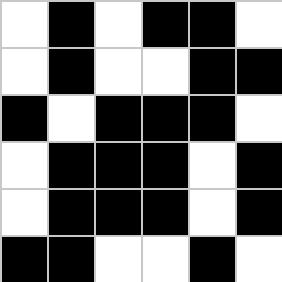[["white", "black", "white", "black", "black", "white"], ["white", "black", "white", "white", "black", "black"], ["black", "white", "black", "black", "black", "white"], ["white", "black", "black", "black", "white", "black"], ["white", "black", "black", "black", "white", "black"], ["black", "black", "white", "white", "black", "white"]]